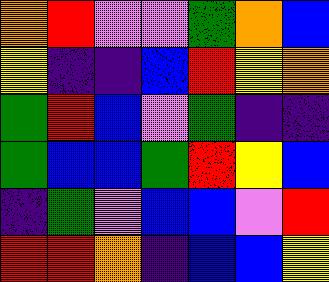[["orange", "red", "violet", "violet", "green", "orange", "blue"], ["yellow", "indigo", "indigo", "blue", "red", "yellow", "orange"], ["green", "red", "blue", "violet", "green", "indigo", "indigo"], ["green", "blue", "blue", "green", "red", "yellow", "blue"], ["indigo", "green", "violet", "blue", "blue", "violet", "red"], ["red", "red", "orange", "indigo", "blue", "blue", "yellow"]]